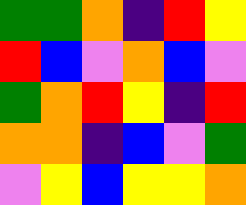[["green", "green", "orange", "indigo", "red", "yellow"], ["red", "blue", "violet", "orange", "blue", "violet"], ["green", "orange", "red", "yellow", "indigo", "red"], ["orange", "orange", "indigo", "blue", "violet", "green"], ["violet", "yellow", "blue", "yellow", "yellow", "orange"]]